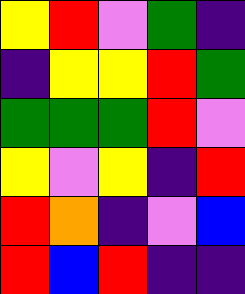[["yellow", "red", "violet", "green", "indigo"], ["indigo", "yellow", "yellow", "red", "green"], ["green", "green", "green", "red", "violet"], ["yellow", "violet", "yellow", "indigo", "red"], ["red", "orange", "indigo", "violet", "blue"], ["red", "blue", "red", "indigo", "indigo"]]